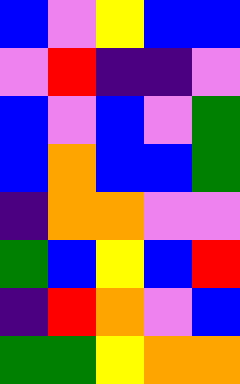[["blue", "violet", "yellow", "blue", "blue"], ["violet", "red", "indigo", "indigo", "violet"], ["blue", "violet", "blue", "violet", "green"], ["blue", "orange", "blue", "blue", "green"], ["indigo", "orange", "orange", "violet", "violet"], ["green", "blue", "yellow", "blue", "red"], ["indigo", "red", "orange", "violet", "blue"], ["green", "green", "yellow", "orange", "orange"]]